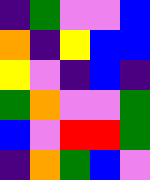[["indigo", "green", "violet", "violet", "blue"], ["orange", "indigo", "yellow", "blue", "blue"], ["yellow", "violet", "indigo", "blue", "indigo"], ["green", "orange", "violet", "violet", "green"], ["blue", "violet", "red", "red", "green"], ["indigo", "orange", "green", "blue", "violet"]]